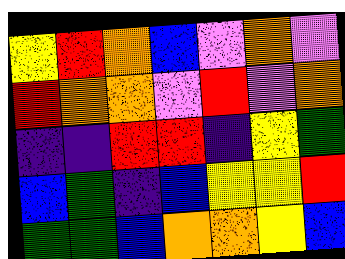[["yellow", "red", "orange", "blue", "violet", "orange", "violet"], ["red", "orange", "orange", "violet", "red", "violet", "orange"], ["indigo", "indigo", "red", "red", "indigo", "yellow", "green"], ["blue", "green", "indigo", "blue", "yellow", "yellow", "red"], ["green", "green", "blue", "orange", "orange", "yellow", "blue"]]